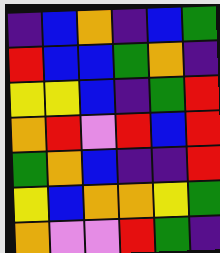[["indigo", "blue", "orange", "indigo", "blue", "green"], ["red", "blue", "blue", "green", "orange", "indigo"], ["yellow", "yellow", "blue", "indigo", "green", "red"], ["orange", "red", "violet", "red", "blue", "red"], ["green", "orange", "blue", "indigo", "indigo", "red"], ["yellow", "blue", "orange", "orange", "yellow", "green"], ["orange", "violet", "violet", "red", "green", "indigo"]]